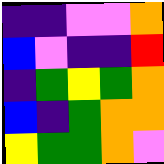[["indigo", "indigo", "violet", "violet", "orange"], ["blue", "violet", "indigo", "indigo", "red"], ["indigo", "green", "yellow", "green", "orange"], ["blue", "indigo", "green", "orange", "orange"], ["yellow", "green", "green", "orange", "violet"]]